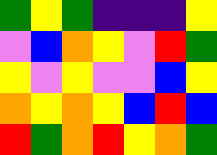[["green", "yellow", "green", "indigo", "indigo", "indigo", "yellow"], ["violet", "blue", "orange", "yellow", "violet", "red", "green"], ["yellow", "violet", "yellow", "violet", "violet", "blue", "yellow"], ["orange", "yellow", "orange", "yellow", "blue", "red", "blue"], ["red", "green", "orange", "red", "yellow", "orange", "green"]]